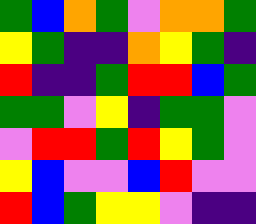[["green", "blue", "orange", "green", "violet", "orange", "orange", "green"], ["yellow", "green", "indigo", "indigo", "orange", "yellow", "green", "indigo"], ["red", "indigo", "indigo", "green", "red", "red", "blue", "green"], ["green", "green", "violet", "yellow", "indigo", "green", "green", "violet"], ["violet", "red", "red", "green", "red", "yellow", "green", "violet"], ["yellow", "blue", "violet", "violet", "blue", "red", "violet", "violet"], ["red", "blue", "green", "yellow", "yellow", "violet", "indigo", "indigo"]]